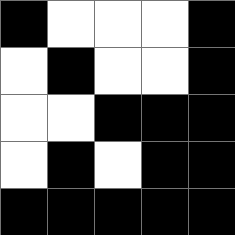[["black", "white", "white", "white", "black"], ["white", "black", "white", "white", "black"], ["white", "white", "black", "black", "black"], ["white", "black", "white", "black", "black"], ["black", "black", "black", "black", "black"]]